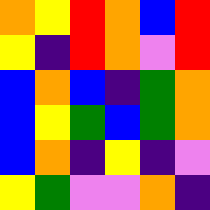[["orange", "yellow", "red", "orange", "blue", "red"], ["yellow", "indigo", "red", "orange", "violet", "red"], ["blue", "orange", "blue", "indigo", "green", "orange"], ["blue", "yellow", "green", "blue", "green", "orange"], ["blue", "orange", "indigo", "yellow", "indigo", "violet"], ["yellow", "green", "violet", "violet", "orange", "indigo"]]